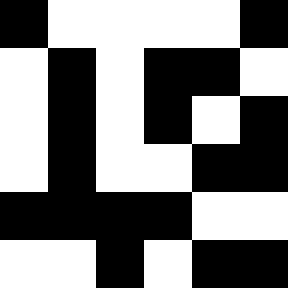[["black", "white", "white", "white", "white", "black"], ["white", "black", "white", "black", "black", "white"], ["white", "black", "white", "black", "white", "black"], ["white", "black", "white", "white", "black", "black"], ["black", "black", "black", "black", "white", "white"], ["white", "white", "black", "white", "black", "black"]]